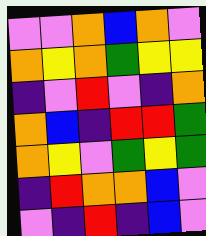[["violet", "violet", "orange", "blue", "orange", "violet"], ["orange", "yellow", "orange", "green", "yellow", "yellow"], ["indigo", "violet", "red", "violet", "indigo", "orange"], ["orange", "blue", "indigo", "red", "red", "green"], ["orange", "yellow", "violet", "green", "yellow", "green"], ["indigo", "red", "orange", "orange", "blue", "violet"], ["violet", "indigo", "red", "indigo", "blue", "violet"]]